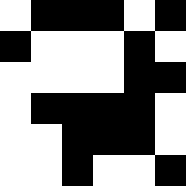[["white", "black", "black", "black", "white", "black"], ["black", "white", "white", "white", "black", "white"], ["white", "white", "white", "white", "black", "black"], ["white", "black", "black", "black", "black", "white"], ["white", "white", "black", "black", "black", "white"], ["white", "white", "black", "white", "white", "black"]]